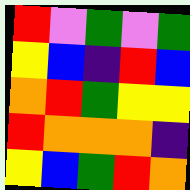[["red", "violet", "green", "violet", "green"], ["yellow", "blue", "indigo", "red", "blue"], ["orange", "red", "green", "yellow", "yellow"], ["red", "orange", "orange", "orange", "indigo"], ["yellow", "blue", "green", "red", "orange"]]